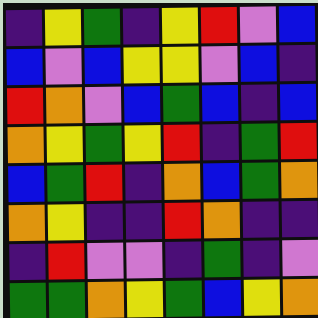[["indigo", "yellow", "green", "indigo", "yellow", "red", "violet", "blue"], ["blue", "violet", "blue", "yellow", "yellow", "violet", "blue", "indigo"], ["red", "orange", "violet", "blue", "green", "blue", "indigo", "blue"], ["orange", "yellow", "green", "yellow", "red", "indigo", "green", "red"], ["blue", "green", "red", "indigo", "orange", "blue", "green", "orange"], ["orange", "yellow", "indigo", "indigo", "red", "orange", "indigo", "indigo"], ["indigo", "red", "violet", "violet", "indigo", "green", "indigo", "violet"], ["green", "green", "orange", "yellow", "green", "blue", "yellow", "orange"]]